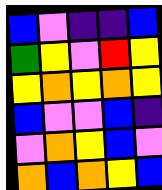[["blue", "violet", "indigo", "indigo", "blue"], ["green", "yellow", "violet", "red", "yellow"], ["yellow", "orange", "yellow", "orange", "yellow"], ["blue", "violet", "violet", "blue", "indigo"], ["violet", "orange", "yellow", "blue", "violet"], ["orange", "blue", "orange", "yellow", "blue"]]